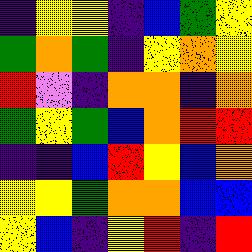[["indigo", "yellow", "yellow", "indigo", "blue", "green", "yellow"], ["green", "orange", "green", "indigo", "yellow", "orange", "yellow"], ["red", "violet", "indigo", "orange", "orange", "indigo", "orange"], ["green", "yellow", "green", "blue", "orange", "red", "red"], ["indigo", "indigo", "blue", "red", "yellow", "blue", "orange"], ["yellow", "yellow", "green", "orange", "orange", "blue", "blue"], ["yellow", "blue", "indigo", "yellow", "red", "indigo", "red"]]